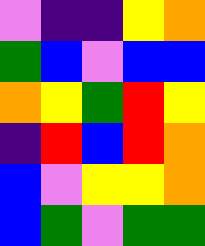[["violet", "indigo", "indigo", "yellow", "orange"], ["green", "blue", "violet", "blue", "blue"], ["orange", "yellow", "green", "red", "yellow"], ["indigo", "red", "blue", "red", "orange"], ["blue", "violet", "yellow", "yellow", "orange"], ["blue", "green", "violet", "green", "green"]]